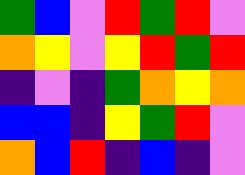[["green", "blue", "violet", "red", "green", "red", "violet"], ["orange", "yellow", "violet", "yellow", "red", "green", "red"], ["indigo", "violet", "indigo", "green", "orange", "yellow", "orange"], ["blue", "blue", "indigo", "yellow", "green", "red", "violet"], ["orange", "blue", "red", "indigo", "blue", "indigo", "violet"]]